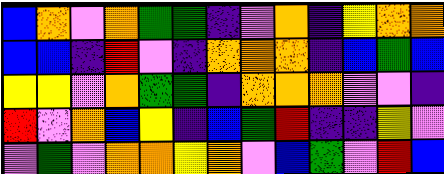[["blue", "orange", "violet", "orange", "green", "green", "indigo", "violet", "orange", "indigo", "yellow", "orange", "orange"], ["blue", "blue", "indigo", "red", "violet", "indigo", "orange", "orange", "orange", "indigo", "blue", "green", "blue"], ["yellow", "yellow", "violet", "orange", "green", "green", "indigo", "orange", "orange", "orange", "violet", "violet", "indigo"], ["red", "violet", "orange", "blue", "yellow", "indigo", "blue", "green", "red", "indigo", "indigo", "yellow", "violet"], ["violet", "green", "violet", "orange", "orange", "yellow", "orange", "violet", "blue", "green", "violet", "red", "blue"]]